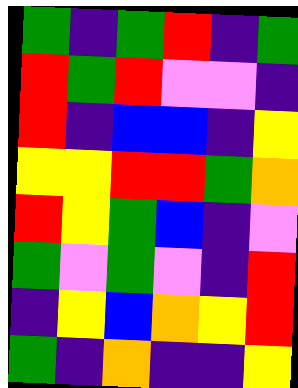[["green", "indigo", "green", "red", "indigo", "green"], ["red", "green", "red", "violet", "violet", "indigo"], ["red", "indigo", "blue", "blue", "indigo", "yellow"], ["yellow", "yellow", "red", "red", "green", "orange"], ["red", "yellow", "green", "blue", "indigo", "violet"], ["green", "violet", "green", "violet", "indigo", "red"], ["indigo", "yellow", "blue", "orange", "yellow", "red"], ["green", "indigo", "orange", "indigo", "indigo", "yellow"]]